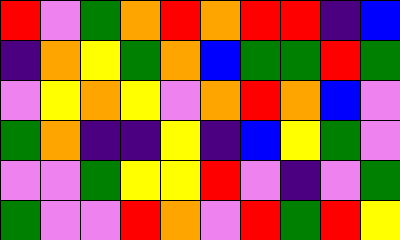[["red", "violet", "green", "orange", "red", "orange", "red", "red", "indigo", "blue"], ["indigo", "orange", "yellow", "green", "orange", "blue", "green", "green", "red", "green"], ["violet", "yellow", "orange", "yellow", "violet", "orange", "red", "orange", "blue", "violet"], ["green", "orange", "indigo", "indigo", "yellow", "indigo", "blue", "yellow", "green", "violet"], ["violet", "violet", "green", "yellow", "yellow", "red", "violet", "indigo", "violet", "green"], ["green", "violet", "violet", "red", "orange", "violet", "red", "green", "red", "yellow"]]